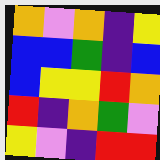[["orange", "violet", "orange", "indigo", "yellow"], ["blue", "blue", "green", "indigo", "blue"], ["blue", "yellow", "yellow", "red", "orange"], ["red", "indigo", "orange", "green", "violet"], ["yellow", "violet", "indigo", "red", "red"]]